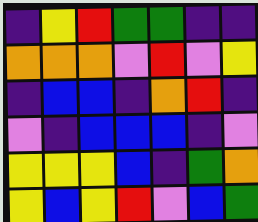[["indigo", "yellow", "red", "green", "green", "indigo", "indigo"], ["orange", "orange", "orange", "violet", "red", "violet", "yellow"], ["indigo", "blue", "blue", "indigo", "orange", "red", "indigo"], ["violet", "indigo", "blue", "blue", "blue", "indigo", "violet"], ["yellow", "yellow", "yellow", "blue", "indigo", "green", "orange"], ["yellow", "blue", "yellow", "red", "violet", "blue", "green"]]